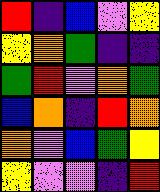[["red", "indigo", "blue", "violet", "yellow"], ["yellow", "orange", "green", "indigo", "indigo"], ["green", "red", "violet", "orange", "green"], ["blue", "orange", "indigo", "red", "orange"], ["orange", "violet", "blue", "green", "yellow"], ["yellow", "violet", "violet", "indigo", "red"]]